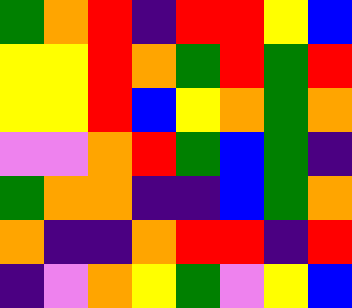[["green", "orange", "red", "indigo", "red", "red", "yellow", "blue"], ["yellow", "yellow", "red", "orange", "green", "red", "green", "red"], ["yellow", "yellow", "red", "blue", "yellow", "orange", "green", "orange"], ["violet", "violet", "orange", "red", "green", "blue", "green", "indigo"], ["green", "orange", "orange", "indigo", "indigo", "blue", "green", "orange"], ["orange", "indigo", "indigo", "orange", "red", "red", "indigo", "red"], ["indigo", "violet", "orange", "yellow", "green", "violet", "yellow", "blue"]]